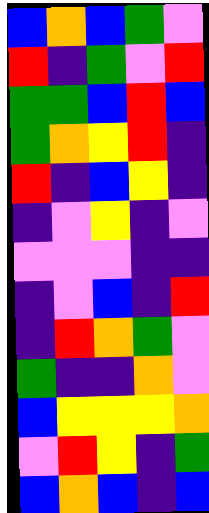[["blue", "orange", "blue", "green", "violet"], ["red", "indigo", "green", "violet", "red"], ["green", "green", "blue", "red", "blue"], ["green", "orange", "yellow", "red", "indigo"], ["red", "indigo", "blue", "yellow", "indigo"], ["indigo", "violet", "yellow", "indigo", "violet"], ["violet", "violet", "violet", "indigo", "indigo"], ["indigo", "violet", "blue", "indigo", "red"], ["indigo", "red", "orange", "green", "violet"], ["green", "indigo", "indigo", "orange", "violet"], ["blue", "yellow", "yellow", "yellow", "orange"], ["violet", "red", "yellow", "indigo", "green"], ["blue", "orange", "blue", "indigo", "blue"]]